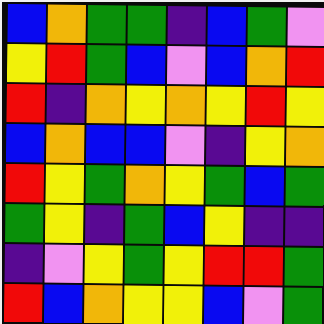[["blue", "orange", "green", "green", "indigo", "blue", "green", "violet"], ["yellow", "red", "green", "blue", "violet", "blue", "orange", "red"], ["red", "indigo", "orange", "yellow", "orange", "yellow", "red", "yellow"], ["blue", "orange", "blue", "blue", "violet", "indigo", "yellow", "orange"], ["red", "yellow", "green", "orange", "yellow", "green", "blue", "green"], ["green", "yellow", "indigo", "green", "blue", "yellow", "indigo", "indigo"], ["indigo", "violet", "yellow", "green", "yellow", "red", "red", "green"], ["red", "blue", "orange", "yellow", "yellow", "blue", "violet", "green"]]